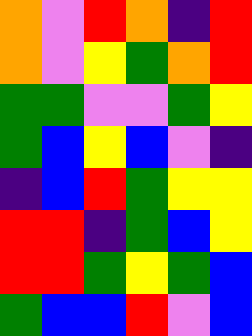[["orange", "violet", "red", "orange", "indigo", "red"], ["orange", "violet", "yellow", "green", "orange", "red"], ["green", "green", "violet", "violet", "green", "yellow"], ["green", "blue", "yellow", "blue", "violet", "indigo"], ["indigo", "blue", "red", "green", "yellow", "yellow"], ["red", "red", "indigo", "green", "blue", "yellow"], ["red", "red", "green", "yellow", "green", "blue"], ["green", "blue", "blue", "red", "violet", "blue"]]